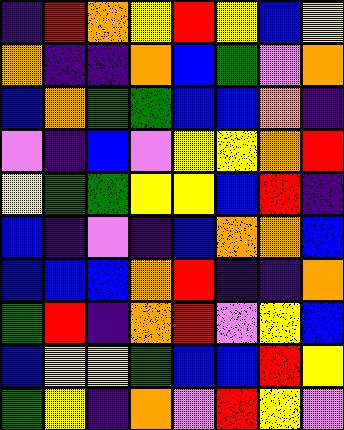[["indigo", "red", "orange", "yellow", "red", "yellow", "blue", "yellow"], ["orange", "indigo", "indigo", "orange", "blue", "green", "violet", "orange"], ["blue", "orange", "green", "green", "blue", "blue", "orange", "indigo"], ["violet", "indigo", "blue", "violet", "yellow", "yellow", "orange", "red"], ["yellow", "green", "green", "yellow", "yellow", "blue", "red", "indigo"], ["blue", "indigo", "violet", "indigo", "blue", "orange", "orange", "blue"], ["blue", "blue", "blue", "orange", "red", "indigo", "indigo", "orange"], ["green", "red", "indigo", "orange", "red", "violet", "yellow", "blue"], ["blue", "yellow", "yellow", "green", "blue", "blue", "red", "yellow"], ["green", "yellow", "indigo", "orange", "violet", "red", "yellow", "violet"]]